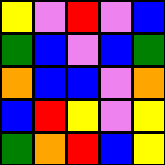[["yellow", "violet", "red", "violet", "blue"], ["green", "blue", "violet", "blue", "green"], ["orange", "blue", "blue", "violet", "orange"], ["blue", "red", "yellow", "violet", "yellow"], ["green", "orange", "red", "blue", "yellow"]]